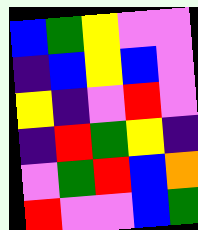[["blue", "green", "yellow", "violet", "violet"], ["indigo", "blue", "yellow", "blue", "violet"], ["yellow", "indigo", "violet", "red", "violet"], ["indigo", "red", "green", "yellow", "indigo"], ["violet", "green", "red", "blue", "orange"], ["red", "violet", "violet", "blue", "green"]]